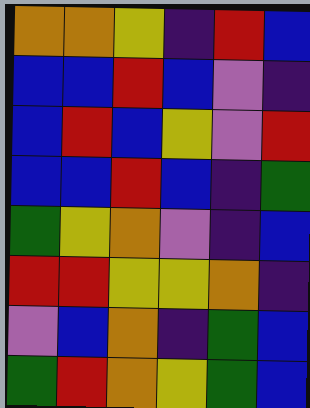[["orange", "orange", "yellow", "indigo", "red", "blue"], ["blue", "blue", "red", "blue", "violet", "indigo"], ["blue", "red", "blue", "yellow", "violet", "red"], ["blue", "blue", "red", "blue", "indigo", "green"], ["green", "yellow", "orange", "violet", "indigo", "blue"], ["red", "red", "yellow", "yellow", "orange", "indigo"], ["violet", "blue", "orange", "indigo", "green", "blue"], ["green", "red", "orange", "yellow", "green", "blue"]]